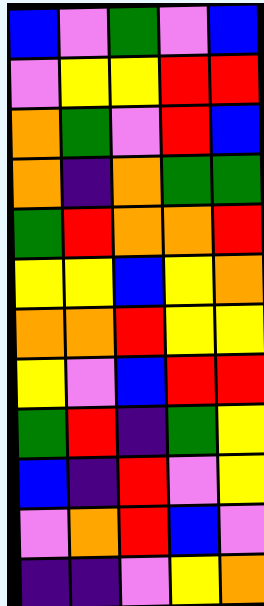[["blue", "violet", "green", "violet", "blue"], ["violet", "yellow", "yellow", "red", "red"], ["orange", "green", "violet", "red", "blue"], ["orange", "indigo", "orange", "green", "green"], ["green", "red", "orange", "orange", "red"], ["yellow", "yellow", "blue", "yellow", "orange"], ["orange", "orange", "red", "yellow", "yellow"], ["yellow", "violet", "blue", "red", "red"], ["green", "red", "indigo", "green", "yellow"], ["blue", "indigo", "red", "violet", "yellow"], ["violet", "orange", "red", "blue", "violet"], ["indigo", "indigo", "violet", "yellow", "orange"]]